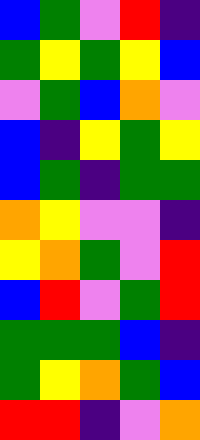[["blue", "green", "violet", "red", "indigo"], ["green", "yellow", "green", "yellow", "blue"], ["violet", "green", "blue", "orange", "violet"], ["blue", "indigo", "yellow", "green", "yellow"], ["blue", "green", "indigo", "green", "green"], ["orange", "yellow", "violet", "violet", "indigo"], ["yellow", "orange", "green", "violet", "red"], ["blue", "red", "violet", "green", "red"], ["green", "green", "green", "blue", "indigo"], ["green", "yellow", "orange", "green", "blue"], ["red", "red", "indigo", "violet", "orange"]]